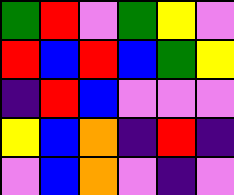[["green", "red", "violet", "green", "yellow", "violet"], ["red", "blue", "red", "blue", "green", "yellow"], ["indigo", "red", "blue", "violet", "violet", "violet"], ["yellow", "blue", "orange", "indigo", "red", "indigo"], ["violet", "blue", "orange", "violet", "indigo", "violet"]]